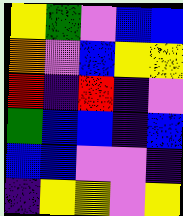[["yellow", "green", "violet", "blue", "blue"], ["orange", "violet", "blue", "yellow", "yellow"], ["red", "indigo", "red", "indigo", "violet"], ["green", "blue", "blue", "indigo", "blue"], ["blue", "blue", "violet", "violet", "indigo"], ["indigo", "yellow", "yellow", "violet", "yellow"]]